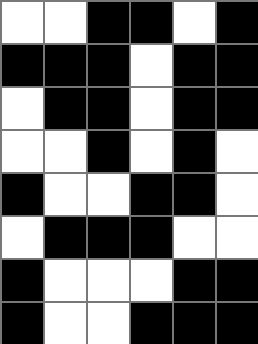[["white", "white", "black", "black", "white", "black"], ["black", "black", "black", "white", "black", "black"], ["white", "black", "black", "white", "black", "black"], ["white", "white", "black", "white", "black", "white"], ["black", "white", "white", "black", "black", "white"], ["white", "black", "black", "black", "white", "white"], ["black", "white", "white", "white", "black", "black"], ["black", "white", "white", "black", "black", "black"]]